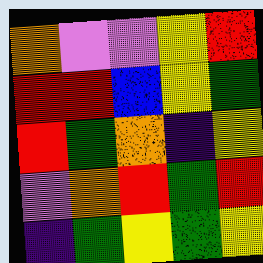[["orange", "violet", "violet", "yellow", "red"], ["red", "red", "blue", "yellow", "green"], ["red", "green", "orange", "indigo", "yellow"], ["violet", "orange", "red", "green", "red"], ["indigo", "green", "yellow", "green", "yellow"]]